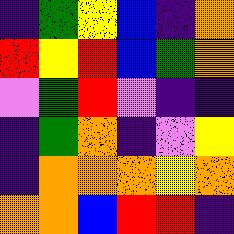[["indigo", "green", "yellow", "blue", "indigo", "orange"], ["red", "yellow", "red", "blue", "green", "orange"], ["violet", "green", "red", "violet", "indigo", "indigo"], ["indigo", "green", "orange", "indigo", "violet", "yellow"], ["indigo", "orange", "orange", "orange", "yellow", "orange"], ["orange", "orange", "blue", "red", "red", "indigo"]]